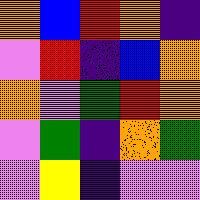[["orange", "blue", "red", "orange", "indigo"], ["violet", "red", "indigo", "blue", "orange"], ["orange", "violet", "green", "red", "orange"], ["violet", "green", "indigo", "orange", "green"], ["violet", "yellow", "indigo", "violet", "violet"]]